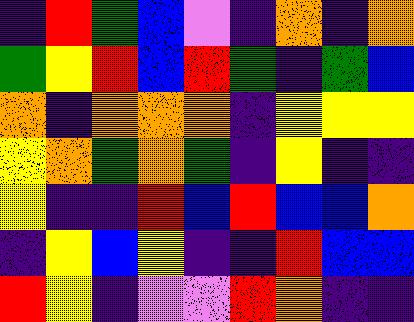[["indigo", "red", "green", "blue", "violet", "indigo", "orange", "indigo", "orange"], ["green", "yellow", "red", "blue", "red", "green", "indigo", "green", "blue"], ["orange", "indigo", "orange", "orange", "orange", "indigo", "yellow", "yellow", "yellow"], ["yellow", "orange", "green", "orange", "green", "indigo", "yellow", "indigo", "indigo"], ["yellow", "indigo", "indigo", "red", "blue", "red", "blue", "blue", "orange"], ["indigo", "yellow", "blue", "yellow", "indigo", "indigo", "red", "blue", "blue"], ["red", "yellow", "indigo", "violet", "violet", "red", "orange", "indigo", "indigo"]]